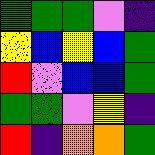[["green", "green", "green", "violet", "indigo"], ["yellow", "blue", "yellow", "blue", "green"], ["red", "violet", "blue", "blue", "green"], ["green", "green", "violet", "yellow", "indigo"], ["red", "indigo", "orange", "orange", "green"]]